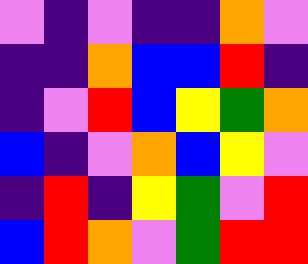[["violet", "indigo", "violet", "indigo", "indigo", "orange", "violet"], ["indigo", "indigo", "orange", "blue", "blue", "red", "indigo"], ["indigo", "violet", "red", "blue", "yellow", "green", "orange"], ["blue", "indigo", "violet", "orange", "blue", "yellow", "violet"], ["indigo", "red", "indigo", "yellow", "green", "violet", "red"], ["blue", "red", "orange", "violet", "green", "red", "red"]]